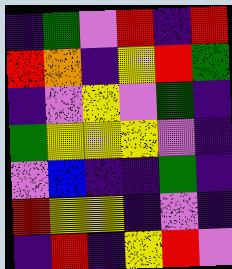[["indigo", "green", "violet", "red", "indigo", "red"], ["red", "orange", "indigo", "yellow", "red", "green"], ["indigo", "violet", "yellow", "violet", "green", "indigo"], ["green", "yellow", "yellow", "yellow", "violet", "indigo"], ["violet", "blue", "indigo", "indigo", "green", "indigo"], ["red", "yellow", "yellow", "indigo", "violet", "indigo"], ["indigo", "red", "indigo", "yellow", "red", "violet"]]